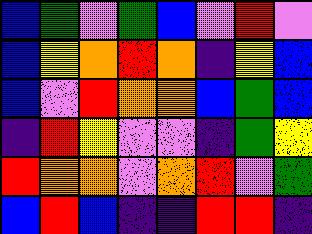[["blue", "green", "violet", "green", "blue", "violet", "red", "violet"], ["blue", "yellow", "orange", "red", "orange", "indigo", "yellow", "blue"], ["blue", "violet", "red", "orange", "orange", "blue", "green", "blue"], ["indigo", "red", "yellow", "violet", "violet", "indigo", "green", "yellow"], ["red", "orange", "orange", "violet", "orange", "red", "violet", "green"], ["blue", "red", "blue", "indigo", "indigo", "red", "red", "indigo"]]